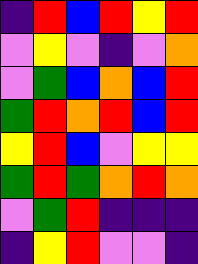[["indigo", "red", "blue", "red", "yellow", "red"], ["violet", "yellow", "violet", "indigo", "violet", "orange"], ["violet", "green", "blue", "orange", "blue", "red"], ["green", "red", "orange", "red", "blue", "red"], ["yellow", "red", "blue", "violet", "yellow", "yellow"], ["green", "red", "green", "orange", "red", "orange"], ["violet", "green", "red", "indigo", "indigo", "indigo"], ["indigo", "yellow", "red", "violet", "violet", "indigo"]]